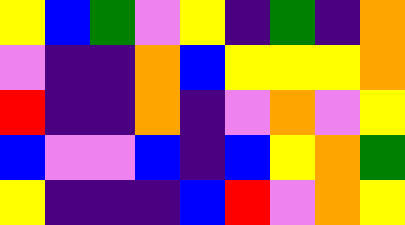[["yellow", "blue", "green", "violet", "yellow", "indigo", "green", "indigo", "orange"], ["violet", "indigo", "indigo", "orange", "blue", "yellow", "yellow", "yellow", "orange"], ["red", "indigo", "indigo", "orange", "indigo", "violet", "orange", "violet", "yellow"], ["blue", "violet", "violet", "blue", "indigo", "blue", "yellow", "orange", "green"], ["yellow", "indigo", "indigo", "indigo", "blue", "red", "violet", "orange", "yellow"]]